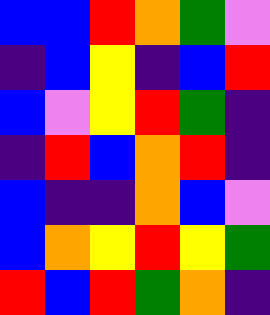[["blue", "blue", "red", "orange", "green", "violet"], ["indigo", "blue", "yellow", "indigo", "blue", "red"], ["blue", "violet", "yellow", "red", "green", "indigo"], ["indigo", "red", "blue", "orange", "red", "indigo"], ["blue", "indigo", "indigo", "orange", "blue", "violet"], ["blue", "orange", "yellow", "red", "yellow", "green"], ["red", "blue", "red", "green", "orange", "indigo"]]